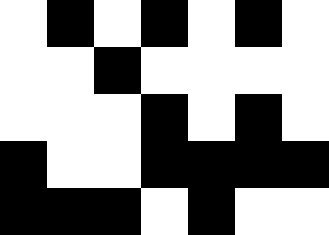[["white", "black", "white", "black", "white", "black", "white"], ["white", "white", "black", "white", "white", "white", "white"], ["white", "white", "white", "black", "white", "black", "white"], ["black", "white", "white", "black", "black", "black", "black"], ["black", "black", "black", "white", "black", "white", "white"]]